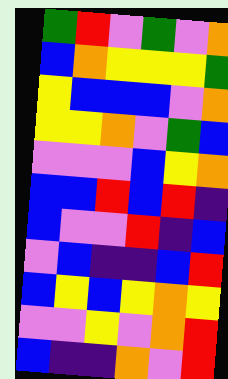[["green", "red", "violet", "green", "violet", "orange"], ["blue", "orange", "yellow", "yellow", "yellow", "green"], ["yellow", "blue", "blue", "blue", "violet", "orange"], ["yellow", "yellow", "orange", "violet", "green", "blue"], ["violet", "violet", "violet", "blue", "yellow", "orange"], ["blue", "blue", "red", "blue", "red", "indigo"], ["blue", "violet", "violet", "red", "indigo", "blue"], ["violet", "blue", "indigo", "indigo", "blue", "red"], ["blue", "yellow", "blue", "yellow", "orange", "yellow"], ["violet", "violet", "yellow", "violet", "orange", "red"], ["blue", "indigo", "indigo", "orange", "violet", "red"]]